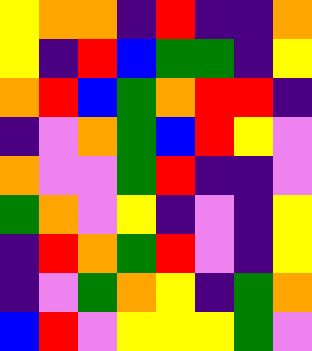[["yellow", "orange", "orange", "indigo", "red", "indigo", "indigo", "orange"], ["yellow", "indigo", "red", "blue", "green", "green", "indigo", "yellow"], ["orange", "red", "blue", "green", "orange", "red", "red", "indigo"], ["indigo", "violet", "orange", "green", "blue", "red", "yellow", "violet"], ["orange", "violet", "violet", "green", "red", "indigo", "indigo", "violet"], ["green", "orange", "violet", "yellow", "indigo", "violet", "indigo", "yellow"], ["indigo", "red", "orange", "green", "red", "violet", "indigo", "yellow"], ["indigo", "violet", "green", "orange", "yellow", "indigo", "green", "orange"], ["blue", "red", "violet", "yellow", "yellow", "yellow", "green", "violet"]]